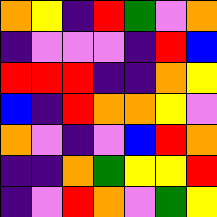[["orange", "yellow", "indigo", "red", "green", "violet", "orange"], ["indigo", "violet", "violet", "violet", "indigo", "red", "blue"], ["red", "red", "red", "indigo", "indigo", "orange", "yellow"], ["blue", "indigo", "red", "orange", "orange", "yellow", "violet"], ["orange", "violet", "indigo", "violet", "blue", "red", "orange"], ["indigo", "indigo", "orange", "green", "yellow", "yellow", "red"], ["indigo", "violet", "red", "orange", "violet", "green", "yellow"]]